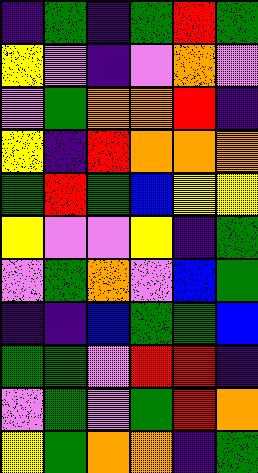[["indigo", "green", "indigo", "green", "red", "green"], ["yellow", "violet", "indigo", "violet", "orange", "violet"], ["violet", "green", "orange", "orange", "red", "indigo"], ["yellow", "indigo", "red", "orange", "orange", "orange"], ["green", "red", "green", "blue", "yellow", "yellow"], ["yellow", "violet", "violet", "yellow", "indigo", "green"], ["violet", "green", "orange", "violet", "blue", "green"], ["indigo", "indigo", "blue", "green", "green", "blue"], ["green", "green", "violet", "red", "red", "indigo"], ["violet", "green", "violet", "green", "red", "orange"], ["yellow", "green", "orange", "orange", "indigo", "green"]]